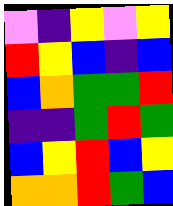[["violet", "indigo", "yellow", "violet", "yellow"], ["red", "yellow", "blue", "indigo", "blue"], ["blue", "orange", "green", "green", "red"], ["indigo", "indigo", "green", "red", "green"], ["blue", "yellow", "red", "blue", "yellow"], ["orange", "orange", "red", "green", "blue"]]